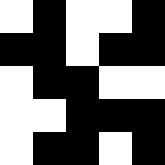[["white", "black", "white", "white", "black"], ["black", "black", "white", "black", "black"], ["white", "black", "black", "white", "white"], ["white", "white", "black", "black", "black"], ["white", "black", "black", "white", "black"]]